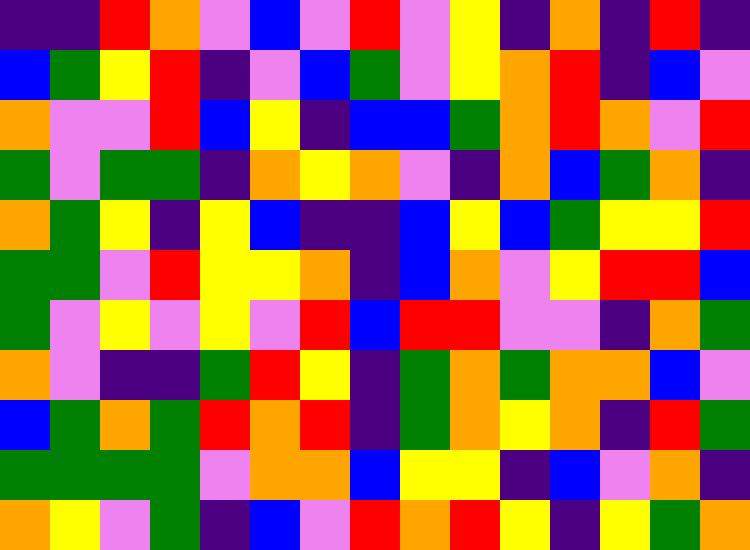[["indigo", "indigo", "red", "orange", "violet", "blue", "violet", "red", "violet", "yellow", "indigo", "orange", "indigo", "red", "indigo"], ["blue", "green", "yellow", "red", "indigo", "violet", "blue", "green", "violet", "yellow", "orange", "red", "indigo", "blue", "violet"], ["orange", "violet", "violet", "red", "blue", "yellow", "indigo", "blue", "blue", "green", "orange", "red", "orange", "violet", "red"], ["green", "violet", "green", "green", "indigo", "orange", "yellow", "orange", "violet", "indigo", "orange", "blue", "green", "orange", "indigo"], ["orange", "green", "yellow", "indigo", "yellow", "blue", "indigo", "indigo", "blue", "yellow", "blue", "green", "yellow", "yellow", "red"], ["green", "green", "violet", "red", "yellow", "yellow", "orange", "indigo", "blue", "orange", "violet", "yellow", "red", "red", "blue"], ["green", "violet", "yellow", "violet", "yellow", "violet", "red", "blue", "red", "red", "violet", "violet", "indigo", "orange", "green"], ["orange", "violet", "indigo", "indigo", "green", "red", "yellow", "indigo", "green", "orange", "green", "orange", "orange", "blue", "violet"], ["blue", "green", "orange", "green", "red", "orange", "red", "indigo", "green", "orange", "yellow", "orange", "indigo", "red", "green"], ["green", "green", "green", "green", "violet", "orange", "orange", "blue", "yellow", "yellow", "indigo", "blue", "violet", "orange", "indigo"], ["orange", "yellow", "violet", "green", "indigo", "blue", "violet", "red", "orange", "red", "yellow", "indigo", "yellow", "green", "orange"]]